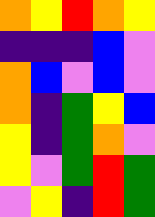[["orange", "yellow", "red", "orange", "yellow"], ["indigo", "indigo", "indigo", "blue", "violet"], ["orange", "blue", "violet", "blue", "violet"], ["orange", "indigo", "green", "yellow", "blue"], ["yellow", "indigo", "green", "orange", "violet"], ["yellow", "violet", "green", "red", "green"], ["violet", "yellow", "indigo", "red", "green"]]